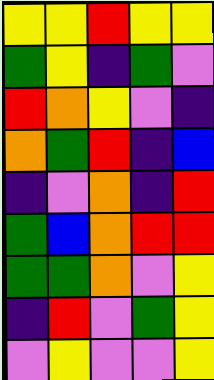[["yellow", "yellow", "red", "yellow", "yellow"], ["green", "yellow", "indigo", "green", "violet"], ["red", "orange", "yellow", "violet", "indigo"], ["orange", "green", "red", "indigo", "blue"], ["indigo", "violet", "orange", "indigo", "red"], ["green", "blue", "orange", "red", "red"], ["green", "green", "orange", "violet", "yellow"], ["indigo", "red", "violet", "green", "yellow"], ["violet", "yellow", "violet", "violet", "yellow"]]